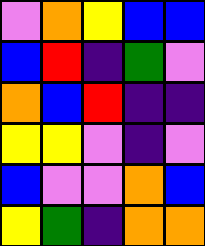[["violet", "orange", "yellow", "blue", "blue"], ["blue", "red", "indigo", "green", "violet"], ["orange", "blue", "red", "indigo", "indigo"], ["yellow", "yellow", "violet", "indigo", "violet"], ["blue", "violet", "violet", "orange", "blue"], ["yellow", "green", "indigo", "orange", "orange"]]